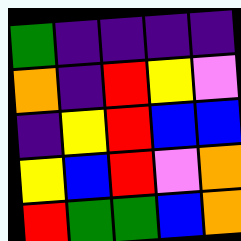[["green", "indigo", "indigo", "indigo", "indigo"], ["orange", "indigo", "red", "yellow", "violet"], ["indigo", "yellow", "red", "blue", "blue"], ["yellow", "blue", "red", "violet", "orange"], ["red", "green", "green", "blue", "orange"]]